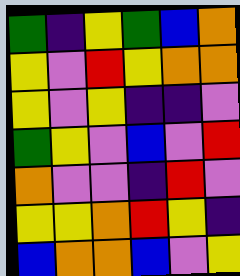[["green", "indigo", "yellow", "green", "blue", "orange"], ["yellow", "violet", "red", "yellow", "orange", "orange"], ["yellow", "violet", "yellow", "indigo", "indigo", "violet"], ["green", "yellow", "violet", "blue", "violet", "red"], ["orange", "violet", "violet", "indigo", "red", "violet"], ["yellow", "yellow", "orange", "red", "yellow", "indigo"], ["blue", "orange", "orange", "blue", "violet", "yellow"]]